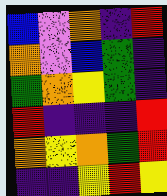[["blue", "violet", "orange", "indigo", "red"], ["orange", "violet", "blue", "green", "indigo"], ["green", "orange", "yellow", "green", "indigo"], ["red", "indigo", "indigo", "indigo", "red"], ["orange", "yellow", "orange", "green", "red"], ["indigo", "indigo", "yellow", "red", "yellow"]]